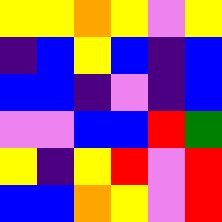[["yellow", "yellow", "orange", "yellow", "violet", "yellow"], ["indigo", "blue", "yellow", "blue", "indigo", "blue"], ["blue", "blue", "indigo", "violet", "indigo", "blue"], ["violet", "violet", "blue", "blue", "red", "green"], ["yellow", "indigo", "yellow", "red", "violet", "red"], ["blue", "blue", "orange", "yellow", "violet", "red"]]